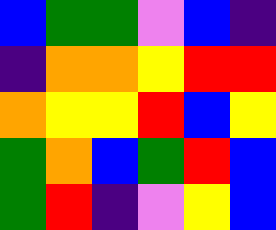[["blue", "green", "green", "violet", "blue", "indigo"], ["indigo", "orange", "orange", "yellow", "red", "red"], ["orange", "yellow", "yellow", "red", "blue", "yellow"], ["green", "orange", "blue", "green", "red", "blue"], ["green", "red", "indigo", "violet", "yellow", "blue"]]